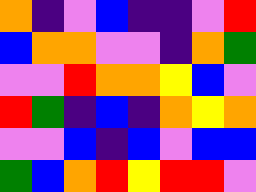[["orange", "indigo", "violet", "blue", "indigo", "indigo", "violet", "red"], ["blue", "orange", "orange", "violet", "violet", "indigo", "orange", "green"], ["violet", "violet", "red", "orange", "orange", "yellow", "blue", "violet"], ["red", "green", "indigo", "blue", "indigo", "orange", "yellow", "orange"], ["violet", "violet", "blue", "indigo", "blue", "violet", "blue", "blue"], ["green", "blue", "orange", "red", "yellow", "red", "red", "violet"]]